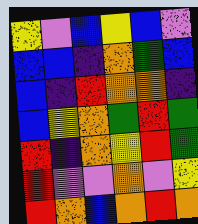[["yellow", "violet", "blue", "yellow", "blue", "violet"], ["blue", "blue", "indigo", "orange", "green", "blue"], ["blue", "indigo", "red", "orange", "orange", "indigo"], ["blue", "yellow", "orange", "green", "red", "green"], ["red", "indigo", "orange", "yellow", "red", "green"], ["red", "violet", "violet", "orange", "violet", "yellow"], ["red", "orange", "blue", "orange", "red", "orange"]]